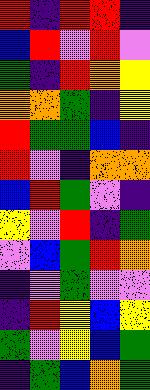[["red", "indigo", "red", "red", "indigo"], ["blue", "red", "violet", "red", "violet"], ["green", "indigo", "red", "orange", "yellow"], ["orange", "orange", "green", "indigo", "yellow"], ["red", "green", "green", "blue", "indigo"], ["red", "violet", "indigo", "orange", "orange"], ["blue", "red", "green", "violet", "indigo"], ["yellow", "violet", "red", "indigo", "green"], ["violet", "blue", "green", "red", "orange"], ["indigo", "violet", "green", "violet", "violet"], ["indigo", "red", "yellow", "blue", "yellow"], ["green", "violet", "yellow", "blue", "green"], ["indigo", "green", "blue", "orange", "green"]]